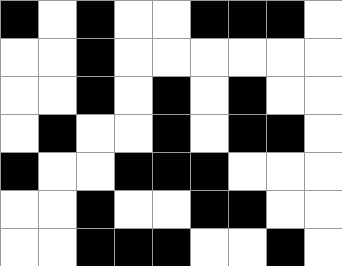[["black", "white", "black", "white", "white", "black", "black", "black", "white"], ["white", "white", "black", "white", "white", "white", "white", "white", "white"], ["white", "white", "black", "white", "black", "white", "black", "white", "white"], ["white", "black", "white", "white", "black", "white", "black", "black", "white"], ["black", "white", "white", "black", "black", "black", "white", "white", "white"], ["white", "white", "black", "white", "white", "black", "black", "white", "white"], ["white", "white", "black", "black", "black", "white", "white", "black", "white"]]